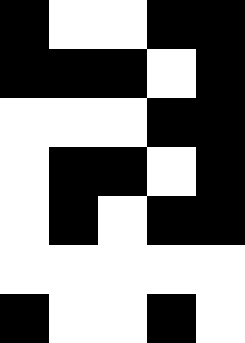[["black", "white", "white", "black", "black"], ["black", "black", "black", "white", "black"], ["white", "white", "white", "black", "black"], ["white", "black", "black", "white", "black"], ["white", "black", "white", "black", "black"], ["white", "white", "white", "white", "white"], ["black", "white", "white", "black", "white"]]